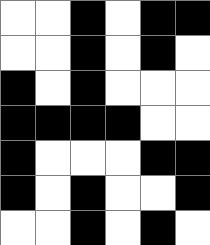[["white", "white", "black", "white", "black", "black"], ["white", "white", "black", "white", "black", "white"], ["black", "white", "black", "white", "white", "white"], ["black", "black", "black", "black", "white", "white"], ["black", "white", "white", "white", "black", "black"], ["black", "white", "black", "white", "white", "black"], ["white", "white", "black", "white", "black", "white"]]